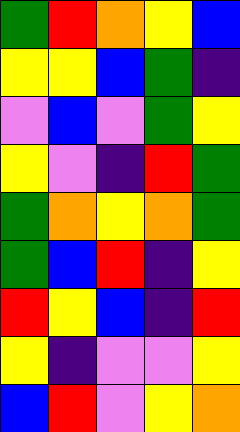[["green", "red", "orange", "yellow", "blue"], ["yellow", "yellow", "blue", "green", "indigo"], ["violet", "blue", "violet", "green", "yellow"], ["yellow", "violet", "indigo", "red", "green"], ["green", "orange", "yellow", "orange", "green"], ["green", "blue", "red", "indigo", "yellow"], ["red", "yellow", "blue", "indigo", "red"], ["yellow", "indigo", "violet", "violet", "yellow"], ["blue", "red", "violet", "yellow", "orange"]]